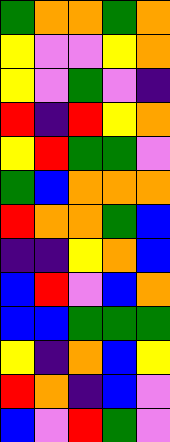[["green", "orange", "orange", "green", "orange"], ["yellow", "violet", "violet", "yellow", "orange"], ["yellow", "violet", "green", "violet", "indigo"], ["red", "indigo", "red", "yellow", "orange"], ["yellow", "red", "green", "green", "violet"], ["green", "blue", "orange", "orange", "orange"], ["red", "orange", "orange", "green", "blue"], ["indigo", "indigo", "yellow", "orange", "blue"], ["blue", "red", "violet", "blue", "orange"], ["blue", "blue", "green", "green", "green"], ["yellow", "indigo", "orange", "blue", "yellow"], ["red", "orange", "indigo", "blue", "violet"], ["blue", "violet", "red", "green", "violet"]]